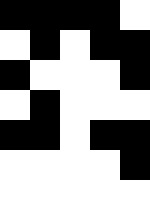[["black", "black", "black", "black", "white"], ["white", "black", "white", "black", "black"], ["black", "white", "white", "white", "black"], ["white", "black", "white", "white", "white"], ["black", "black", "white", "black", "black"], ["white", "white", "white", "white", "black"], ["white", "white", "white", "white", "white"]]